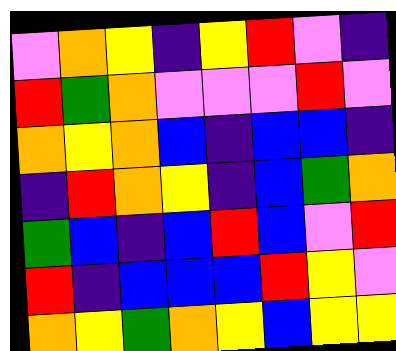[["violet", "orange", "yellow", "indigo", "yellow", "red", "violet", "indigo"], ["red", "green", "orange", "violet", "violet", "violet", "red", "violet"], ["orange", "yellow", "orange", "blue", "indigo", "blue", "blue", "indigo"], ["indigo", "red", "orange", "yellow", "indigo", "blue", "green", "orange"], ["green", "blue", "indigo", "blue", "red", "blue", "violet", "red"], ["red", "indigo", "blue", "blue", "blue", "red", "yellow", "violet"], ["orange", "yellow", "green", "orange", "yellow", "blue", "yellow", "yellow"]]